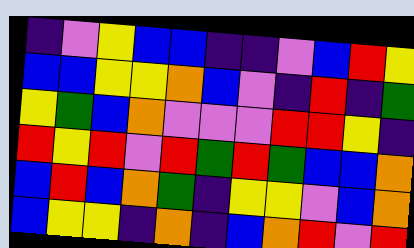[["indigo", "violet", "yellow", "blue", "blue", "indigo", "indigo", "violet", "blue", "red", "yellow"], ["blue", "blue", "yellow", "yellow", "orange", "blue", "violet", "indigo", "red", "indigo", "green"], ["yellow", "green", "blue", "orange", "violet", "violet", "violet", "red", "red", "yellow", "indigo"], ["red", "yellow", "red", "violet", "red", "green", "red", "green", "blue", "blue", "orange"], ["blue", "red", "blue", "orange", "green", "indigo", "yellow", "yellow", "violet", "blue", "orange"], ["blue", "yellow", "yellow", "indigo", "orange", "indigo", "blue", "orange", "red", "violet", "red"]]